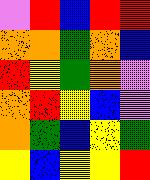[["violet", "red", "blue", "red", "red"], ["orange", "orange", "green", "orange", "blue"], ["red", "yellow", "green", "orange", "violet"], ["orange", "red", "yellow", "blue", "violet"], ["orange", "green", "blue", "yellow", "green"], ["yellow", "blue", "yellow", "yellow", "red"]]